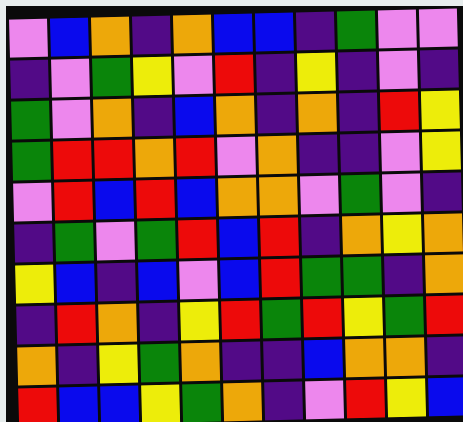[["violet", "blue", "orange", "indigo", "orange", "blue", "blue", "indigo", "green", "violet", "violet"], ["indigo", "violet", "green", "yellow", "violet", "red", "indigo", "yellow", "indigo", "violet", "indigo"], ["green", "violet", "orange", "indigo", "blue", "orange", "indigo", "orange", "indigo", "red", "yellow"], ["green", "red", "red", "orange", "red", "violet", "orange", "indigo", "indigo", "violet", "yellow"], ["violet", "red", "blue", "red", "blue", "orange", "orange", "violet", "green", "violet", "indigo"], ["indigo", "green", "violet", "green", "red", "blue", "red", "indigo", "orange", "yellow", "orange"], ["yellow", "blue", "indigo", "blue", "violet", "blue", "red", "green", "green", "indigo", "orange"], ["indigo", "red", "orange", "indigo", "yellow", "red", "green", "red", "yellow", "green", "red"], ["orange", "indigo", "yellow", "green", "orange", "indigo", "indigo", "blue", "orange", "orange", "indigo"], ["red", "blue", "blue", "yellow", "green", "orange", "indigo", "violet", "red", "yellow", "blue"]]